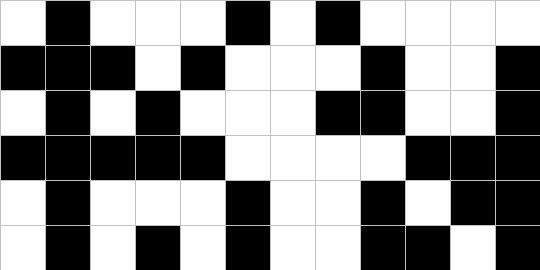[["white", "black", "white", "white", "white", "black", "white", "black", "white", "white", "white", "white"], ["black", "black", "black", "white", "black", "white", "white", "white", "black", "white", "white", "black"], ["white", "black", "white", "black", "white", "white", "white", "black", "black", "white", "white", "black"], ["black", "black", "black", "black", "black", "white", "white", "white", "white", "black", "black", "black"], ["white", "black", "white", "white", "white", "black", "white", "white", "black", "white", "black", "black"], ["white", "black", "white", "black", "white", "black", "white", "white", "black", "black", "white", "black"]]